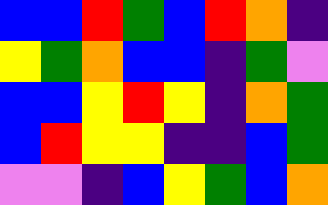[["blue", "blue", "red", "green", "blue", "red", "orange", "indigo"], ["yellow", "green", "orange", "blue", "blue", "indigo", "green", "violet"], ["blue", "blue", "yellow", "red", "yellow", "indigo", "orange", "green"], ["blue", "red", "yellow", "yellow", "indigo", "indigo", "blue", "green"], ["violet", "violet", "indigo", "blue", "yellow", "green", "blue", "orange"]]